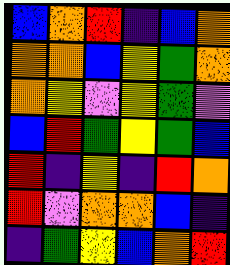[["blue", "orange", "red", "indigo", "blue", "orange"], ["orange", "orange", "blue", "yellow", "green", "orange"], ["orange", "yellow", "violet", "yellow", "green", "violet"], ["blue", "red", "green", "yellow", "green", "blue"], ["red", "indigo", "yellow", "indigo", "red", "orange"], ["red", "violet", "orange", "orange", "blue", "indigo"], ["indigo", "green", "yellow", "blue", "orange", "red"]]